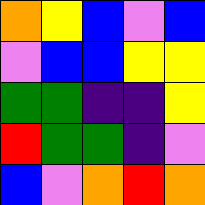[["orange", "yellow", "blue", "violet", "blue"], ["violet", "blue", "blue", "yellow", "yellow"], ["green", "green", "indigo", "indigo", "yellow"], ["red", "green", "green", "indigo", "violet"], ["blue", "violet", "orange", "red", "orange"]]